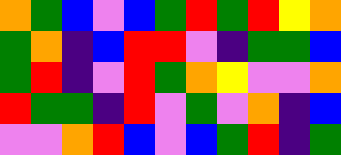[["orange", "green", "blue", "violet", "blue", "green", "red", "green", "red", "yellow", "orange"], ["green", "orange", "indigo", "blue", "red", "red", "violet", "indigo", "green", "green", "blue"], ["green", "red", "indigo", "violet", "red", "green", "orange", "yellow", "violet", "violet", "orange"], ["red", "green", "green", "indigo", "red", "violet", "green", "violet", "orange", "indigo", "blue"], ["violet", "violet", "orange", "red", "blue", "violet", "blue", "green", "red", "indigo", "green"]]